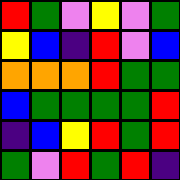[["red", "green", "violet", "yellow", "violet", "green"], ["yellow", "blue", "indigo", "red", "violet", "blue"], ["orange", "orange", "orange", "red", "green", "green"], ["blue", "green", "green", "green", "green", "red"], ["indigo", "blue", "yellow", "red", "green", "red"], ["green", "violet", "red", "green", "red", "indigo"]]